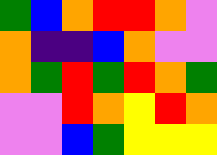[["green", "blue", "orange", "red", "red", "orange", "violet"], ["orange", "indigo", "indigo", "blue", "orange", "violet", "violet"], ["orange", "green", "red", "green", "red", "orange", "green"], ["violet", "violet", "red", "orange", "yellow", "red", "orange"], ["violet", "violet", "blue", "green", "yellow", "yellow", "yellow"]]